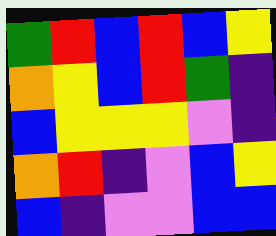[["green", "red", "blue", "red", "blue", "yellow"], ["orange", "yellow", "blue", "red", "green", "indigo"], ["blue", "yellow", "yellow", "yellow", "violet", "indigo"], ["orange", "red", "indigo", "violet", "blue", "yellow"], ["blue", "indigo", "violet", "violet", "blue", "blue"]]